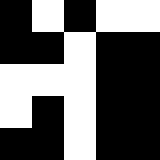[["black", "white", "black", "white", "white"], ["black", "black", "white", "black", "black"], ["white", "white", "white", "black", "black"], ["white", "black", "white", "black", "black"], ["black", "black", "white", "black", "black"]]